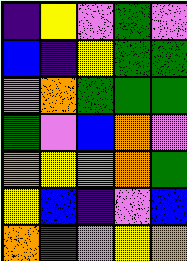[["indigo", "yellow", "violet", "green", "violet"], ["blue", "indigo", "yellow", "green", "green"], ["violet", "orange", "green", "green", "green"], ["green", "violet", "blue", "orange", "violet"], ["orange", "yellow", "orange", "orange", "green"], ["yellow", "blue", "indigo", "violet", "blue"], ["orange", "green", "violet", "yellow", "orange"]]